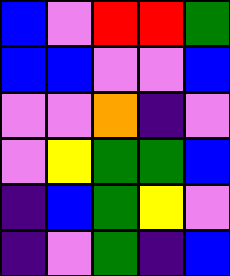[["blue", "violet", "red", "red", "green"], ["blue", "blue", "violet", "violet", "blue"], ["violet", "violet", "orange", "indigo", "violet"], ["violet", "yellow", "green", "green", "blue"], ["indigo", "blue", "green", "yellow", "violet"], ["indigo", "violet", "green", "indigo", "blue"]]